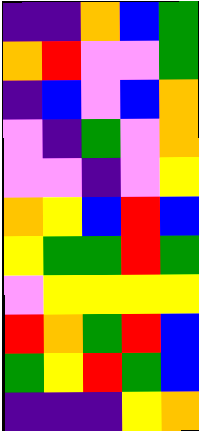[["indigo", "indigo", "orange", "blue", "green"], ["orange", "red", "violet", "violet", "green"], ["indigo", "blue", "violet", "blue", "orange"], ["violet", "indigo", "green", "violet", "orange"], ["violet", "violet", "indigo", "violet", "yellow"], ["orange", "yellow", "blue", "red", "blue"], ["yellow", "green", "green", "red", "green"], ["violet", "yellow", "yellow", "yellow", "yellow"], ["red", "orange", "green", "red", "blue"], ["green", "yellow", "red", "green", "blue"], ["indigo", "indigo", "indigo", "yellow", "orange"]]